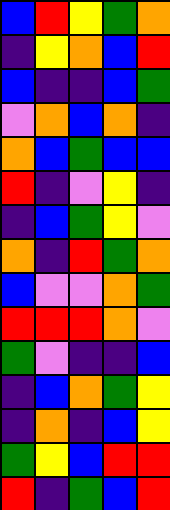[["blue", "red", "yellow", "green", "orange"], ["indigo", "yellow", "orange", "blue", "red"], ["blue", "indigo", "indigo", "blue", "green"], ["violet", "orange", "blue", "orange", "indigo"], ["orange", "blue", "green", "blue", "blue"], ["red", "indigo", "violet", "yellow", "indigo"], ["indigo", "blue", "green", "yellow", "violet"], ["orange", "indigo", "red", "green", "orange"], ["blue", "violet", "violet", "orange", "green"], ["red", "red", "red", "orange", "violet"], ["green", "violet", "indigo", "indigo", "blue"], ["indigo", "blue", "orange", "green", "yellow"], ["indigo", "orange", "indigo", "blue", "yellow"], ["green", "yellow", "blue", "red", "red"], ["red", "indigo", "green", "blue", "red"]]